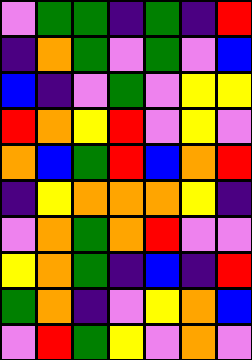[["violet", "green", "green", "indigo", "green", "indigo", "red"], ["indigo", "orange", "green", "violet", "green", "violet", "blue"], ["blue", "indigo", "violet", "green", "violet", "yellow", "yellow"], ["red", "orange", "yellow", "red", "violet", "yellow", "violet"], ["orange", "blue", "green", "red", "blue", "orange", "red"], ["indigo", "yellow", "orange", "orange", "orange", "yellow", "indigo"], ["violet", "orange", "green", "orange", "red", "violet", "violet"], ["yellow", "orange", "green", "indigo", "blue", "indigo", "red"], ["green", "orange", "indigo", "violet", "yellow", "orange", "blue"], ["violet", "red", "green", "yellow", "violet", "orange", "violet"]]